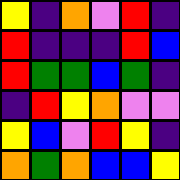[["yellow", "indigo", "orange", "violet", "red", "indigo"], ["red", "indigo", "indigo", "indigo", "red", "blue"], ["red", "green", "green", "blue", "green", "indigo"], ["indigo", "red", "yellow", "orange", "violet", "violet"], ["yellow", "blue", "violet", "red", "yellow", "indigo"], ["orange", "green", "orange", "blue", "blue", "yellow"]]